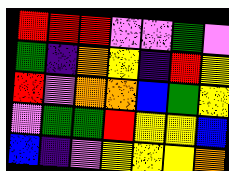[["red", "red", "red", "violet", "violet", "green", "violet"], ["green", "indigo", "orange", "yellow", "indigo", "red", "yellow"], ["red", "violet", "orange", "orange", "blue", "green", "yellow"], ["violet", "green", "green", "red", "yellow", "yellow", "blue"], ["blue", "indigo", "violet", "yellow", "yellow", "yellow", "orange"]]